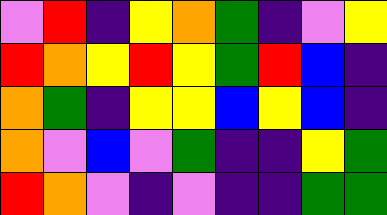[["violet", "red", "indigo", "yellow", "orange", "green", "indigo", "violet", "yellow"], ["red", "orange", "yellow", "red", "yellow", "green", "red", "blue", "indigo"], ["orange", "green", "indigo", "yellow", "yellow", "blue", "yellow", "blue", "indigo"], ["orange", "violet", "blue", "violet", "green", "indigo", "indigo", "yellow", "green"], ["red", "orange", "violet", "indigo", "violet", "indigo", "indigo", "green", "green"]]